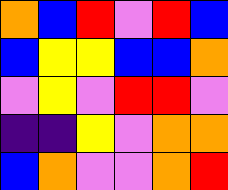[["orange", "blue", "red", "violet", "red", "blue"], ["blue", "yellow", "yellow", "blue", "blue", "orange"], ["violet", "yellow", "violet", "red", "red", "violet"], ["indigo", "indigo", "yellow", "violet", "orange", "orange"], ["blue", "orange", "violet", "violet", "orange", "red"]]